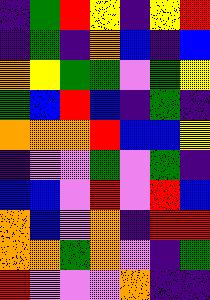[["indigo", "green", "red", "yellow", "indigo", "yellow", "red"], ["indigo", "green", "indigo", "orange", "blue", "indigo", "blue"], ["orange", "yellow", "green", "green", "violet", "green", "yellow"], ["green", "blue", "red", "blue", "indigo", "green", "indigo"], ["orange", "orange", "orange", "red", "blue", "blue", "yellow"], ["indigo", "violet", "violet", "green", "violet", "green", "indigo"], ["blue", "blue", "violet", "red", "violet", "red", "blue"], ["orange", "blue", "violet", "orange", "indigo", "red", "red"], ["orange", "orange", "green", "orange", "violet", "indigo", "green"], ["red", "violet", "violet", "violet", "orange", "indigo", "indigo"]]